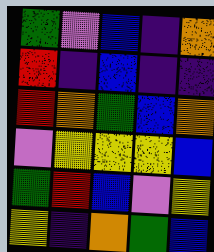[["green", "violet", "blue", "indigo", "orange"], ["red", "indigo", "blue", "indigo", "indigo"], ["red", "orange", "green", "blue", "orange"], ["violet", "yellow", "yellow", "yellow", "blue"], ["green", "red", "blue", "violet", "yellow"], ["yellow", "indigo", "orange", "green", "blue"]]